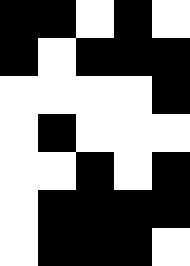[["black", "black", "white", "black", "white"], ["black", "white", "black", "black", "black"], ["white", "white", "white", "white", "black"], ["white", "black", "white", "white", "white"], ["white", "white", "black", "white", "black"], ["white", "black", "black", "black", "black"], ["white", "black", "black", "black", "white"]]